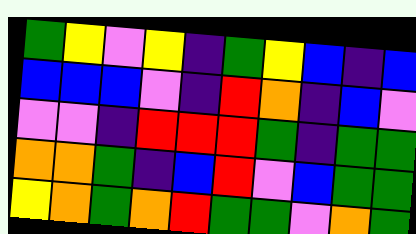[["green", "yellow", "violet", "yellow", "indigo", "green", "yellow", "blue", "indigo", "blue"], ["blue", "blue", "blue", "violet", "indigo", "red", "orange", "indigo", "blue", "violet"], ["violet", "violet", "indigo", "red", "red", "red", "green", "indigo", "green", "green"], ["orange", "orange", "green", "indigo", "blue", "red", "violet", "blue", "green", "green"], ["yellow", "orange", "green", "orange", "red", "green", "green", "violet", "orange", "green"]]